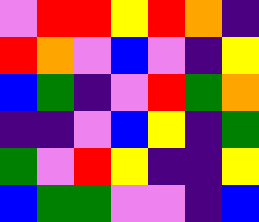[["violet", "red", "red", "yellow", "red", "orange", "indigo"], ["red", "orange", "violet", "blue", "violet", "indigo", "yellow"], ["blue", "green", "indigo", "violet", "red", "green", "orange"], ["indigo", "indigo", "violet", "blue", "yellow", "indigo", "green"], ["green", "violet", "red", "yellow", "indigo", "indigo", "yellow"], ["blue", "green", "green", "violet", "violet", "indigo", "blue"]]